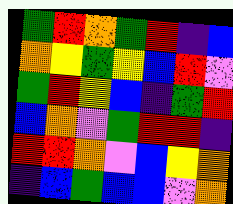[["green", "red", "orange", "green", "red", "indigo", "blue"], ["orange", "yellow", "green", "yellow", "blue", "red", "violet"], ["green", "red", "yellow", "blue", "indigo", "green", "red"], ["blue", "orange", "violet", "green", "red", "red", "indigo"], ["red", "red", "orange", "violet", "blue", "yellow", "orange"], ["indigo", "blue", "green", "blue", "blue", "violet", "orange"]]